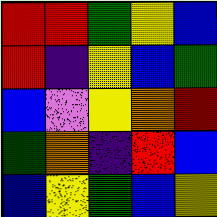[["red", "red", "green", "yellow", "blue"], ["red", "indigo", "yellow", "blue", "green"], ["blue", "violet", "yellow", "orange", "red"], ["green", "orange", "indigo", "red", "blue"], ["blue", "yellow", "green", "blue", "yellow"]]